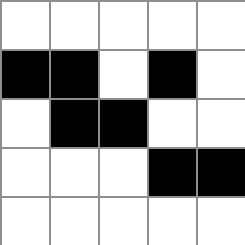[["white", "white", "white", "white", "white"], ["black", "black", "white", "black", "white"], ["white", "black", "black", "white", "white"], ["white", "white", "white", "black", "black"], ["white", "white", "white", "white", "white"]]